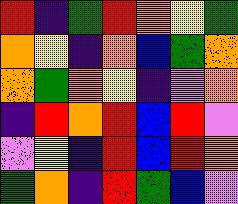[["red", "indigo", "green", "red", "orange", "yellow", "green"], ["orange", "yellow", "indigo", "orange", "blue", "green", "orange"], ["orange", "green", "orange", "yellow", "indigo", "violet", "orange"], ["indigo", "red", "orange", "red", "blue", "red", "violet"], ["violet", "yellow", "indigo", "red", "blue", "red", "orange"], ["green", "orange", "indigo", "red", "green", "blue", "violet"]]